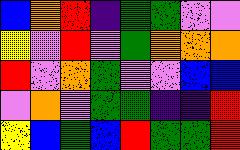[["blue", "orange", "red", "indigo", "green", "green", "violet", "violet"], ["yellow", "violet", "red", "violet", "green", "orange", "orange", "orange"], ["red", "violet", "orange", "green", "violet", "violet", "blue", "blue"], ["violet", "orange", "violet", "green", "green", "indigo", "indigo", "red"], ["yellow", "blue", "green", "blue", "red", "green", "green", "red"]]